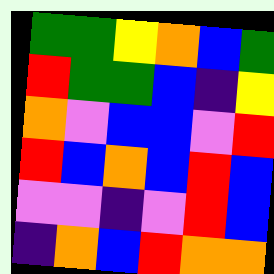[["green", "green", "yellow", "orange", "blue", "green"], ["red", "green", "green", "blue", "indigo", "yellow"], ["orange", "violet", "blue", "blue", "violet", "red"], ["red", "blue", "orange", "blue", "red", "blue"], ["violet", "violet", "indigo", "violet", "red", "blue"], ["indigo", "orange", "blue", "red", "orange", "orange"]]